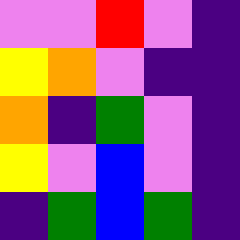[["violet", "violet", "red", "violet", "indigo"], ["yellow", "orange", "violet", "indigo", "indigo"], ["orange", "indigo", "green", "violet", "indigo"], ["yellow", "violet", "blue", "violet", "indigo"], ["indigo", "green", "blue", "green", "indigo"]]